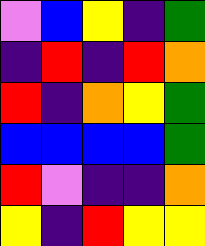[["violet", "blue", "yellow", "indigo", "green"], ["indigo", "red", "indigo", "red", "orange"], ["red", "indigo", "orange", "yellow", "green"], ["blue", "blue", "blue", "blue", "green"], ["red", "violet", "indigo", "indigo", "orange"], ["yellow", "indigo", "red", "yellow", "yellow"]]